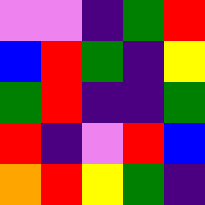[["violet", "violet", "indigo", "green", "red"], ["blue", "red", "green", "indigo", "yellow"], ["green", "red", "indigo", "indigo", "green"], ["red", "indigo", "violet", "red", "blue"], ["orange", "red", "yellow", "green", "indigo"]]